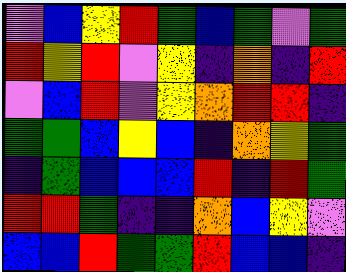[["violet", "blue", "yellow", "red", "green", "blue", "green", "violet", "green"], ["red", "yellow", "red", "violet", "yellow", "indigo", "orange", "indigo", "red"], ["violet", "blue", "red", "violet", "yellow", "orange", "red", "red", "indigo"], ["green", "green", "blue", "yellow", "blue", "indigo", "orange", "yellow", "green"], ["indigo", "green", "blue", "blue", "blue", "red", "indigo", "red", "green"], ["red", "red", "green", "indigo", "indigo", "orange", "blue", "yellow", "violet"], ["blue", "blue", "red", "green", "green", "red", "blue", "blue", "indigo"]]